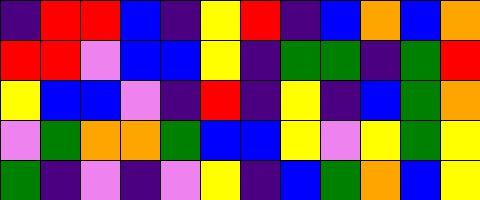[["indigo", "red", "red", "blue", "indigo", "yellow", "red", "indigo", "blue", "orange", "blue", "orange"], ["red", "red", "violet", "blue", "blue", "yellow", "indigo", "green", "green", "indigo", "green", "red"], ["yellow", "blue", "blue", "violet", "indigo", "red", "indigo", "yellow", "indigo", "blue", "green", "orange"], ["violet", "green", "orange", "orange", "green", "blue", "blue", "yellow", "violet", "yellow", "green", "yellow"], ["green", "indigo", "violet", "indigo", "violet", "yellow", "indigo", "blue", "green", "orange", "blue", "yellow"]]